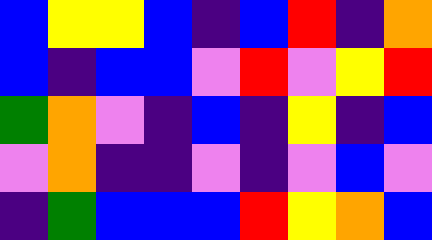[["blue", "yellow", "yellow", "blue", "indigo", "blue", "red", "indigo", "orange"], ["blue", "indigo", "blue", "blue", "violet", "red", "violet", "yellow", "red"], ["green", "orange", "violet", "indigo", "blue", "indigo", "yellow", "indigo", "blue"], ["violet", "orange", "indigo", "indigo", "violet", "indigo", "violet", "blue", "violet"], ["indigo", "green", "blue", "blue", "blue", "red", "yellow", "orange", "blue"]]